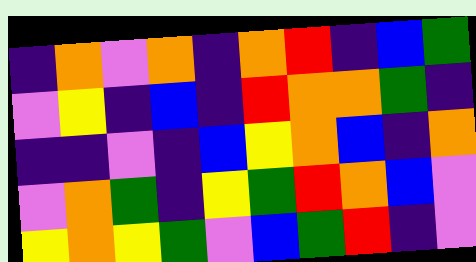[["indigo", "orange", "violet", "orange", "indigo", "orange", "red", "indigo", "blue", "green"], ["violet", "yellow", "indigo", "blue", "indigo", "red", "orange", "orange", "green", "indigo"], ["indigo", "indigo", "violet", "indigo", "blue", "yellow", "orange", "blue", "indigo", "orange"], ["violet", "orange", "green", "indigo", "yellow", "green", "red", "orange", "blue", "violet"], ["yellow", "orange", "yellow", "green", "violet", "blue", "green", "red", "indigo", "violet"]]